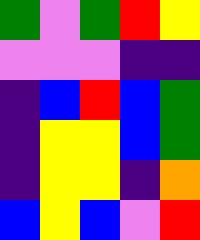[["green", "violet", "green", "red", "yellow"], ["violet", "violet", "violet", "indigo", "indigo"], ["indigo", "blue", "red", "blue", "green"], ["indigo", "yellow", "yellow", "blue", "green"], ["indigo", "yellow", "yellow", "indigo", "orange"], ["blue", "yellow", "blue", "violet", "red"]]